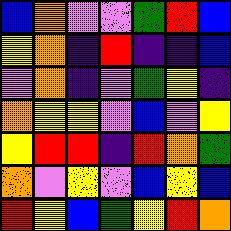[["blue", "orange", "violet", "violet", "green", "red", "blue"], ["yellow", "orange", "indigo", "red", "indigo", "indigo", "blue"], ["violet", "orange", "indigo", "violet", "green", "yellow", "indigo"], ["orange", "yellow", "yellow", "violet", "blue", "violet", "yellow"], ["yellow", "red", "red", "indigo", "red", "orange", "green"], ["orange", "violet", "yellow", "violet", "blue", "yellow", "blue"], ["red", "yellow", "blue", "green", "yellow", "red", "orange"]]